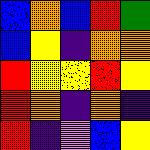[["blue", "orange", "blue", "red", "green"], ["blue", "yellow", "indigo", "orange", "orange"], ["red", "yellow", "yellow", "red", "yellow"], ["red", "orange", "indigo", "orange", "indigo"], ["red", "indigo", "violet", "blue", "yellow"]]